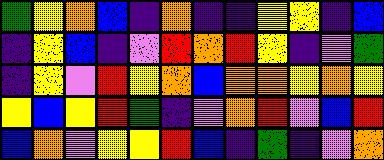[["green", "yellow", "orange", "blue", "indigo", "orange", "indigo", "indigo", "yellow", "yellow", "indigo", "blue"], ["indigo", "yellow", "blue", "indigo", "violet", "red", "orange", "red", "yellow", "indigo", "violet", "green"], ["indigo", "yellow", "violet", "red", "yellow", "orange", "blue", "orange", "orange", "yellow", "orange", "yellow"], ["yellow", "blue", "yellow", "red", "green", "indigo", "violet", "orange", "red", "violet", "blue", "red"], ["blue", "orange", "violet", "yellow", "yellow", "red", "blue", "indigo", "green", "indigo", "violet", "orange"]]